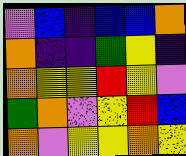[["violet", "blue", "indigo", "blue", "blue", "orange"], ["orange", "indigo", "indigo", "green", "yellow", "indigo"], ["orange", "yellow", "yellow", "red", "yellow", "violet"], ["green", "orange", "violet", "yellow", "red", "blue"], ["orange", "violet", "yellow", "yellow", "orange", "yellow"]]